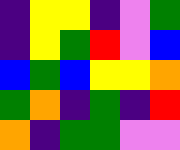[["indigo", "yellow", "yellow", "indigo", "violet", "green"], ["indigo", "yellow", "green", "red", "violet", "blue"], ["blue", "green", "blue", "yellow", "yellow", "orange"], ["green", "orange", "indigo", "green", "indigo", "red"], ["orange", "indigo", "green", "green", "violet", "violet"]]